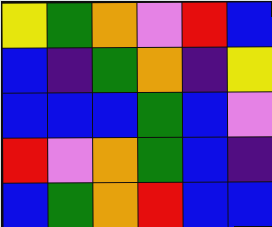[["yellow", "green", "orange", "violet", "red", "blue"], ["blue", "indigo", "green", "orange", "indigo", "yellow"], ["blue", "blue", "blue", "green", "blue", "violet"], ["red", "violet", "orange", "green", "blue", "indigo"], ["blue", "green", "orange", "red", "blue", "blue"]]